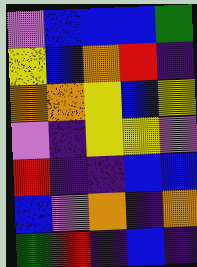[["violet", "blue", "blue", "blue", "green"], ["yellow", "blue", "orange", "red", "indigo"], ["orange", "orange", "yellow", "blue", "yellow"], ["violet", "indigo", "yellow", "yellow", "violet"], ["red", "indigo", "indigo", "blue", "blue"], ["blue", "violet", "orange", "indigo", "orange"], ["green", "red", "indigo", "blue", "indigo"]]